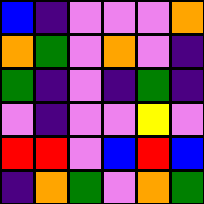[["blue", "indigo", "violet", "violet", "violet", "orange"], ["orange", "green", "violet", "orange", "violet", "indigo"], ["green", "indigo", "violet", "indigo", "green", "indigo"], ["violet", "indigo", "violet", "violet", "yellow", "violet"], ["red", "red", "violet", "blue", "red", "blue"], ["indigo", "orange", "green", "violet", "orange", "green"]]